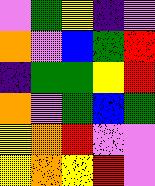[["violet", "green", "yellow", "indigo", "violet"], ["orange", "violet", "blue", "green", "red"], ["indigo", "green", "green", "yellow", "red"], ["orange", "violet", "green", "blue", "green"], ["yellow", "orange", "red", "violet", "violet"], ["yellow", "orange", "yellow", "red", "violet"]]